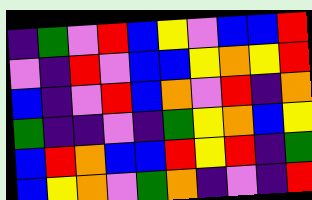[["indigo", "green", "violet", "red", "blue", "yellow", "violet", "blue", "blue", "red"], ["violet", "indigo", "red", "violet", "blue", "blue", "yellow", "orange", "yellow", "red"], ["blue", "indigo", "violet", "red", "blue", "orange", "violet", "red", "indigo", "orange"], ["green", "indigo", "indigo", "violet", "indigo", "green", "yellow", "orange", "blue", "yellow"], ["blue", "red", "orange", "blue", "blue", "red", "yellow", "red", "indigo", "green"], ["blue", "yellow", "orange", "violet", "green", "orange", "indigo", "violet", "indigo", "red"]]